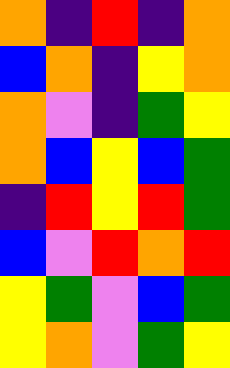[["orange", "indigo", "red", "indigo", "orange"], ["blue", "orange", "indigo", "yellow", "orange"], ["orange", "violet", "indigo", "green", "yellow"], ["orange", "blue", "yellow", "blue", "green"], ["indigo", "red", "yellow", "red", "green"], ["blue", "violet", "red", "orange", "red"], ["yellow", "green", "violet", "blue", "green"], ["yellow", "orange", "violet", "green", "yellow"]]